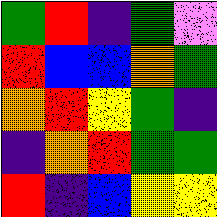[["green", "red", "indigo", "green", "violet"], ["red", "blue", "blue", "orange", "green"], ["orange", "red", "yellow", "green", "indigo"], ["indigo", "orange", "red", "green", "green"], ["red", "indigo", "blue", "yellow", "yellow"]]